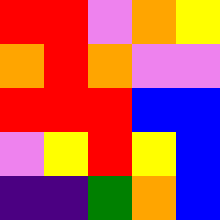[["red", "red", "violet", "orange", "yellow"], ["orange", "red", "orange", "violet", "violet"], ["red", "red", "red", "blue", "blue"], ["violet", "yellow", "red", "yellow", "blue"], ["indigo", "indigo", "green", "orange", "blue"]]